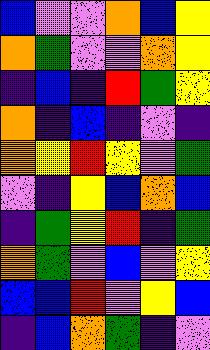[["blue", "violet", "violet", "orange", "blue", "yellow"], ["orange", "green", "violet", "violet", "orange", "yellow"], ["indigo", "blue", "indigo", "red", "green", "yellow"], ["orange", "indigo", "blue", "indigo", "violet", "indigo"], ["orange", "yellow", "red", "yellow", "violet", "green"], ["violet", "indigo", "yellow", "blue", "orange", "blue"], ["indigo", "green", "yellow", "red", "indigo", "green"], ["orange", "green", "violet", "blue", "violet", "yellow"], ["blue", "blue", "red", "violet", "yellow", "blue"], ["indigo", "blue", "orange", "green", "indigo", "violet"]]